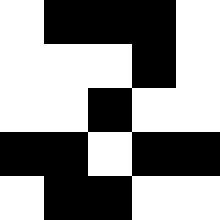[["white", "black", "black", "black", "white"], ["white", "white", "white", "black", "white"], ["white", "white", "black", "white", "white"], ["black", "black", "white", "black", "black"], ["white", "black", "black", "white", "white"]]